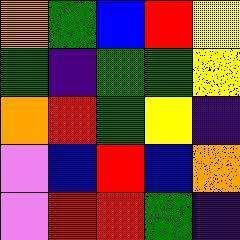[["orange", "green", "blue", "red", "yellow"], ["green", "indigo", "green", "green", "yellow"], ["orange", "red", "green", "yellow", "indigo"], ["violet", "blue", "red", "blue", "orange"], ["violet", "red", "red", "green", "indigo"]]